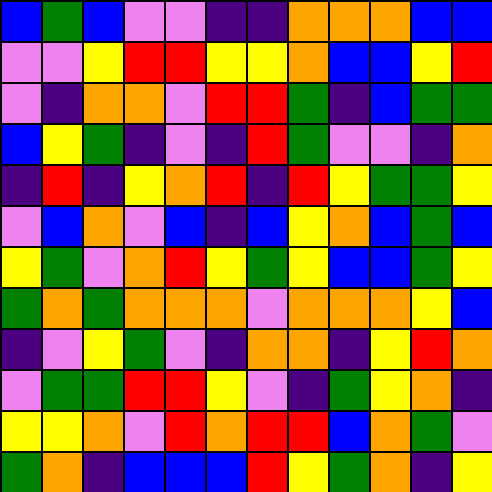[["blue", "green", "blue", "violet", "violet", "indigo", "indigo", "orange", "orange", "orange", "blue", "blue"], ["violet", "violet", "yellow", "red", "red", "yellow", "yellow", "orange", "blue", "blue", "yellow", "red"], ["violet", "indigo", "orange", "orange", "violet", "red", "red", "green", "indigo", "blue", "green", "green"], ["blue", "yellow", "green", "indigo", "violet", "indigo", "red", "green", "violet", "violet", "indigo", "orange"], ["indigo", "red", "indigo", "yellow", "orange", "red", "indigo", "red", "yellow", "green", "green", "yellow"], ["violet", "blue", "orange", "violet", "blue", "indigo", "blue", "yellow", "orange", "blue", "green", "blue"], ["yellow", "green", "violet", "orange", "red", "yellow", "green", "yellow", "blue", "blue", "green", "yellow"], ["green", "orange", "green", "orange", "orange", "orange", "violet", "orange", "orange", "orange", "yellow", "blue"], ["indigo", "violet", "yellow", "green", "violet", "indigo", "orange", "orange", "indigo", "yellow", "red", "orange"], ["violet", "green", "green", "red", "red", "yellow", "violet", "indigo", "green", "yellow", "orange", "indigo"], ["yellow", "yellow", "orange", "violet", "red", "orange", "red", "red", "blue", "orange", "green", "violet"], ["green", "orange", "indigo", "blue", "blue", "blue", "red", "yellow", "green", "orange", "indigo", "yellow"]]